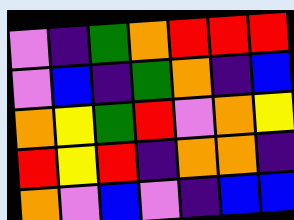[["violet", "indigo", "green", "orange", "red", "red", "red"], ["violet", "blue", "indigo", "green", "orange", "indigo", "blue"], ["orange", "yellow", "green", "red", "violet", "orange", "yellow"], ["red", "yellow", "red", "indigo", "orange", "orange", "indigo"], ["orange", "violet", "blue", "violet", "indigo", "blue", "blue"]]